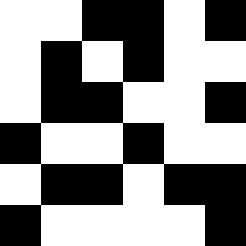[["white", "white", "black", "black", "white", "black"], ["white", "black", "white", "black", "white", "white"], ["white", "black", "black", "white", "white", "black"], ["black", "white", "white", "black", "white", "white"], ["white", "black", "black", "white", "black", "black"], ["black", "white", "white", "white", "white", "black"]]